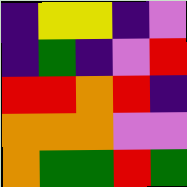[["indigo", "yellow", "yellow", "indigo", "violet"], ["indigo", "green", "indigo", "violet", "red"], ["red", "red", "orange", "red", "indigo"], ["orange", "orange", "orange", "violet", "violet"], ["orange", "green", "green", "red", "green"]]